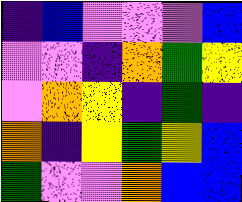[["indigo", "blue", "violet", "violet", "violet", "blue"], ["violet", "violet", "indigo", "orange", "green", "yellow"], ["violet", "orange", "yellow", "indigo", "green", "indigo"], ["orange", "indigo", "yellow", "green", "yellow", "blue"], ["green", "violet", "violet", "orange", "blue", "blue"]]